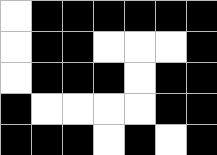[["white", "black", "black", "black", "black", "black", "black"], ["white", "black", "black", "white", "white", "white", "black"], ["white", "black", "black", "black", "white", "black", "black"], ["black", "white", "white", "white", "white", "black", "black"], ["black", "black", "black", "white", "black", "white", "black"]]